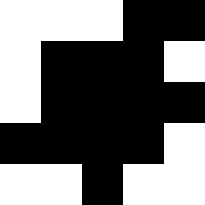[["white", "white", "white", "black", "black"], ["white", "black", "black", "black", "white"], ["white", "black", "black", "black", "black"], ["black", "black", "black", "black", "white"], ["white", "white", "black", "white", "white"]]